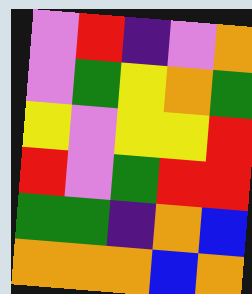[["violet", "red", "indigo", "violet", "orange"], ["violet", "green", "yellow", "orange", "green"], ["yellow", "violet", "yellow", "yellow", "red"], ["red", "violet", "green", "red", "red"], ["green", "green", "indigo", "orange", "blue"], ["orange", "orange", "orange", "blue", "orange"]]